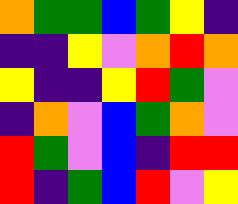[["orange", "green", "green", "blue", "green", "yellow", "indigo"], ["indigo", "indigo", "yellow", "violet", "orange", "red", "orange"], ["yellow", "indigo", "indigo", "yellow", "red", "green", "violet"], ["indigo", "orange", "violet", "blue", "green", "orange", "violet"], ["red", "green", "violet", "blue", "indigo", "red", "red"], ["red", "indigo", "green", "blue", "red", "violet", "yellow"]]